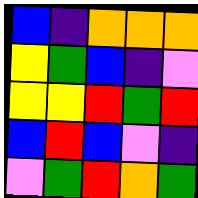[["blue", "indigo", "orange", "orange", "orange"], ["yellow", "green", "blue", "indigo", "violet"], ["yellow", "yellow", "red", "green", "red"], ["blue", "red", "blue", "violet", "indigo"], ["violet", "green", "red", "orange", "green"]]